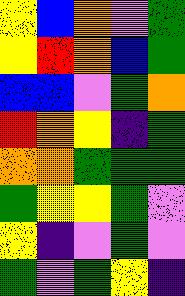[["yellow", "blue", "orange", "violet", "green"], ["yellow", "red", "orange", "blue", "green"], ["blue", "blue", "violet", "green", "orange"], ["red", "orange", "yellow", "indigo", "green"], ["orange", "orange", "green", "green", "green"], ["green", "yellow", "yellow", "green", "violet"], ["yellow", "indigo", "violet", "green", "violet"], ["green", "violet", "green", "yellow", "indigo"]]